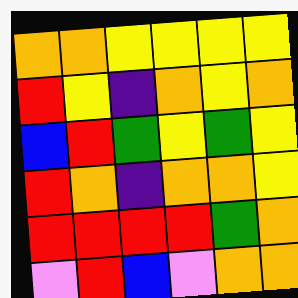[["orange", "orange", "yellow", "yellow", "yellow", "yellow"], ["red", "yellow", "indigo", "orange", "yellow", "orange"], ["blue", "red", "green", "yellow", "green", "yellow"], ["red", "orange", "indigo", "orange", "orange", "yellow"], ["red", "red", "red", "red", "green", "orange"], ["violet", "red", "blue", "violet", "orange", "orange"]]